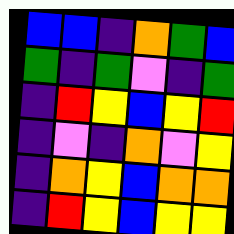[["blue", "blue", "indigo", "orange", "green", "blue"], ["green", "indigo", "green", "violet", "indigo", "green"], ["indigo", "red", "yellow", "blue", "yellow", "red"], ["indigo", "violet", "indigo", "orange", "violet", "yellow"], ["indigo", "orange", "yellow", "blue", "orange", "orange"], ["indigo", "red", "yellow", "blue", "yellow", "yellow"]]